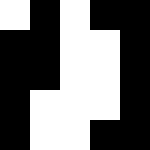[["white", "black", "white", "black", "black"], ["black", "black", "white", "white", "black"], ["black", "black", "white", "white", "black"], ["black", "white", "white", "white", "black"], ["black", "white", "white", "black", "black"]]